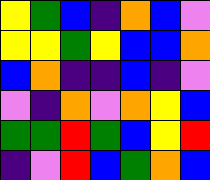[["yellow", "green", "blue", "indigo", "orange", "blue", "violet"], ["yellow", "yellow", "green", "yellow", "blue", "blue", "orange"], ["blue", "orange", "indigo", "indigo", "blue", "indigo", "violet"], ["violet", "indigo", "orange", "violet", "orange", "yellow", "blue"], ["green", "green", "red", "green", "blue", "yellow", "red"], ["indigo", "violet", "red", "blue", "green", "orange", "blue"]]